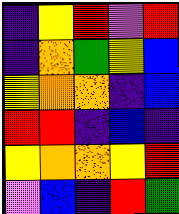[["indigo", "yellow", "red", "violet", "red"], ["indigo", "orange", "green", "yellow", "blue"], ["yellow", "orange", "orange", "indigo", "blue"], ["red", "red", "indigo", "blue", "indigo"], ["yellow", "orange", "orange", "yellow", "red"], ["violet", "blue", "indigo", "red", "green"]]